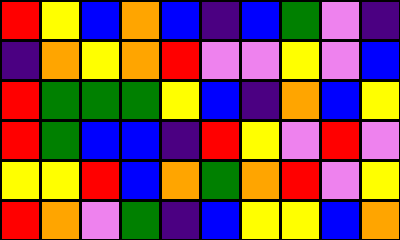[["red", "yellow", "blue", "orange", "blue", "indigo", "blue", "green", "violet", "indigo"], ["indigo", "orange", "yellow", "orange", "red", "violet", "violet", "yellow", "violet", "blue"], ["red", "green", "green", "green", "yellow", "blue", "indigo", "orange", "blue", "yellow"], ["red", "green", "blue", "blue", "indigo", "red", "yellow", "violet", "red", "violet"], ["yellow", "yellow", "red", "blue", "orange", "green", "orange", "red", "violet", "yellow"], ["red", "orange", "violet", "green", "indigo", "blue", "yellow", "yellow", "blue", "orange"]]